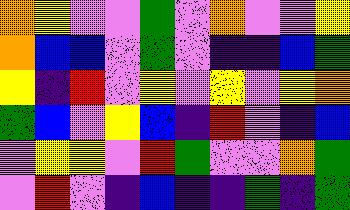[["orange", "yellow", "violet", "violet", "green", "violet", "orange", "violet", "violet", "yellow"], ["orange", "blue", "blue", "violet", "green", "violet", "indigo", "indigo", "blue", "green"], ["yellow", "indigo", "red", "violet", "yellow", "violet", "yellow", "violet", "yellow", "orange"], ["green", "blue", "violet", "yellow", "blue", "indigo", "red", "violet", "indigo", "blue"], ["violet", "yellow", "yellow", "violet", "red", "green", "violet", "violet", "orange", "green"], ["violet", "red", "violet", "indigo", "blue", "indigo", "indigo", "green", "indigo", "green"]]